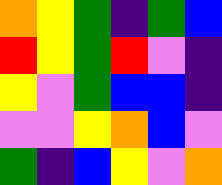[["orange", "yellow", "green", "indigo", "green", "blue"], ["red", "yellow", "green", "red", "violet", "indigo"], ["yellow", "violet", "green", "blue", "blue", "indigo"], ["violet", "violet", "yellow", "orange", "blue", "violet"], ["green", "indigo", "blue", "yellow", "violet", "orange"]]